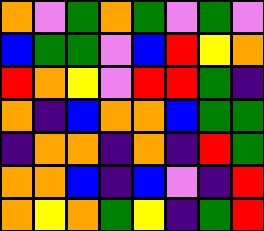[["orange", "violet", "green", "orange", "green", "violet", "green", "violet"], ["blue", "green", "green", "violet", "blue", "red", "yellow", "orange"], ["red", "orange", "yellow", "violet", "red", "red", "green", "indigo"], ["orange", "indigo", "blue", "orange", "orange", "blue", "green", "green"], ["indigo", "orange", "orange", "indigo", "orange", "indigo", "red", "green"], ["orange", "orange", "blue", "indigo", "blue", "violet", "indigo", "red"], ["orange", "yellow", "orange", "green", "yellow", "indigo", "green", "red"]]